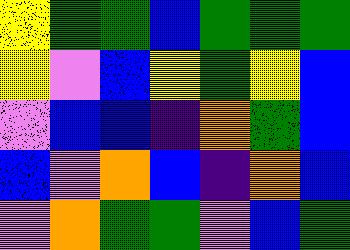[["yellow", "green", "green", "blue", "green", "green", "green"], ["yellow", "violet", "blue", "yellow", "green", "yellow", "blue"], ["violet", "blue", "blue", "indigo", "orange", "green", "blue"], ["blue", "violet", "orange", "blue", "indigo", "orange", "blue"], ["violet", "orange", "green", "green", "violet", "blue", "green"]]